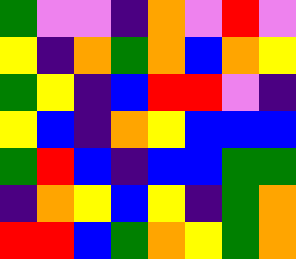[["green", "violet", "violet", "indigo", "orange", "violet", "red", "violet"], ["yellow", "indigo", "orange", "green", "orange", "blue", "orange", "yellow"], ["green", "yellow", "indigo", "blue", "red", "red", "violet", "indigo"], ["yellow", "blue", "indigo", "orange", "yellow", "blue", "blue", "blue"], ["green", "red", "blue", "indigo", "blue", "blue", "green", "green"], ["indigo", "orange", "yellow", "blue", "yellow", "indigo", "green", "orange"], ["red", "red", "blue", "green", "orange", "yellow", "green", "orange"]]